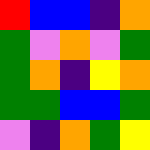[["red", "blue", "blue", "indigo", "orange"], ["green", "violet", "orange", "violet", "green"], ["green", "orange", "indigo", "yellow", "orange"], ["green", "green", "blue", "blue", "green"], ["violet", "indigo", "orange", "green", "yellow"]]